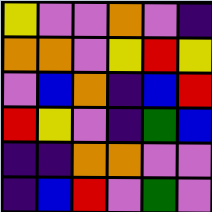[["yellow", "violet", "violet", "orange", "violet", "indigo"], ["orange", "orange", "violet", "yellow", "red", "yellow"], ["violet", "blue", "orange", "indigo", "blue", "red"], ["red", "yellow", "violet", "indigo", "green", "blue"], ["indigo", "indigo", "orange", "orange", "violet", "violet"], ["indigo", "blue", "red", "violet", "green", "violet"]]